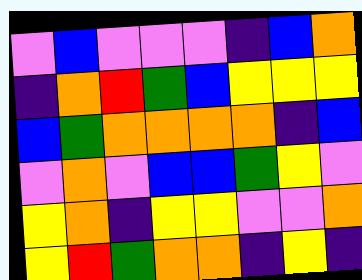[["violet", "blue", "violet", "violet", "violet", "indigo", "blue", "orange"], ["indigo", "orange", "red", "green", "blue", "yellow", "yellow", "yellow"], ["blue", "green", "orange", "orange", "orange", "orange", "indigo", "blue"], ["violet", "orange", "violet", "blue", "blue", "green", "yellow", "violet"], ["yellow", "orange", "indigo", "yellow", "yellow", "violet", "violet", "orange"], ["yellow", "red", "green", "orange", "orange", "indigo", "yellow", "indigo"]]